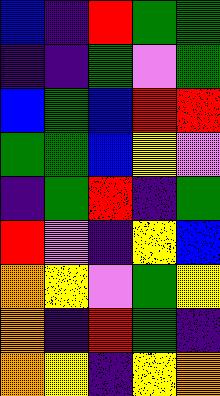[["blue", "indigo", "red", "green", "green"], ["indigo", "indigo", "green", "violet", "green"], ["blue", "green", "blue", "red", "red"], ["green", "green", "blue", "yellow", "violet"], ["indigo", "green", "red", "indigo", "green"], ["red", "violet", "indigo", "yellow", "blue"], ["orange", "yellow", "violet", "green", "yellow"], ["orange", "indigo", "red", "green", "indigo"], ["orange", "yellow", "indigo", "yellow", "orange"]]